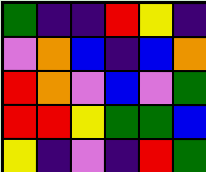[["green", "indigo", "indigo", "red", "yellow", "indigo"], ["violet", "orange", "blue", "indigo", "blue", "orange"], ["red", "orange", "violet", "blue", "violet", "green"], ["red", "red", "yellow", "green", "green", "blue"], ["yellow", "indigo", "violet", "indigo", "red", "green"]]